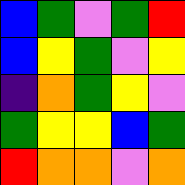[["blue", "green", "violet", "green", "red"], ["blue", "yellow", "green", "violet", "yellow"], ["indigo", "orange", "green", "yellow", "violet"], ["green", "yellow", "yellow", "blue", "green"], ["red", "orange", "orange", "violet", "orange"]]